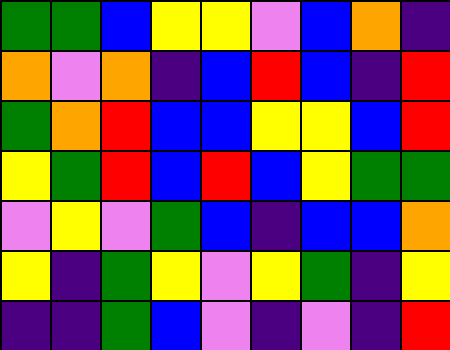[["green", "green", "blue", "yellow", "yellow", "violet", "blue", "orange", "indigo"], ["orange", "violet", "orange", "indigo", "blue", "red", "blue", "indigo", "red"], ["green", "orange", "red", "blue", "blue", "yellow", "yellow", "blue", "red"], ["yellow", "green", "red", "blue", "red", "blue", "yellow", "green", "green"], ["violet", "yellow", "violet", "green", "blue", "indigo", "blue", "blue", "orange"], ["yellow", "indigo", "green", "yellow", "violet", "yellow", "green", "indigo", "yellow"], ["indigo", "indigo", "green", "blue", "violet", "indigo", "violet", "indigo", "red"]]